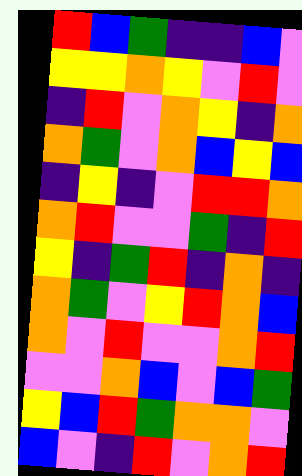[["red", "blue", "green", "indigo", "indigo", "blue", "violet"], ["yellow", "yellow", "orange", "yellow", "violet", "red", "violet"], ["indigo", "red", "violet", "orange", "yellow", "indigo", "orange"], ["orange", "green", "violet", "orange", "blue", "yellow", "blue"], ["indigo", "yellow", "indigo", "violet", "red", "red", "orange"], ["orange", "red", "violet", "violet", "green", "indigo", "red"], ["yellow", "indigo", "green", "red", "indigo", "orange", "indigo"], ["orange", "green", "violet", "yellow", "red", "orange", "blue"], ["orange", "violet", "red", "violet", "violet", "orange", "red"], ["violet", "violet", "orange", "blue", "violet", "blue", "green"], ["yellow", "blue", "red", "green", "orange", "orange", "violet"], ["blue", "violet", "indigo", "red", "violet", "orange", "red"]]